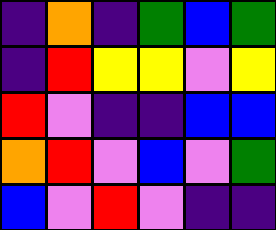[["indigo", "orange", "indigo", "green", "blue", "green"], ["indigo", "red", "yellow", "yellow", "violet", "yellow"], ["red", "violet", "indigo", "indigo", "blue", "blue"], ["orange", "red", "violet", "blue", "violet", "green"], ["blue", "violet", "red", "violet", "indigo", "indigo"]]